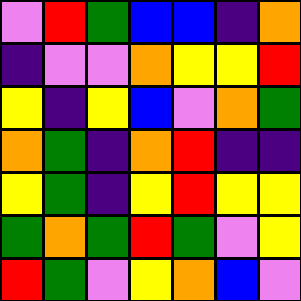[["violet", "red", "green", "blue", "blue", "indigo", "orange"], ["indigo", "violet", "violet", "orange", "yellow", "yellow", "red"], ["yellow", "indigo", "yellow", "blue", "violet", "orange", "green"], ["orange", "green", "indigo", "orange", "red", "indigo", "indigo"], ["yellow", "green", "indigo", "yellow", "red", "yellow", "yellow"], ["green", "orange", "green", "red", "green", "violet", "yellow"], ["red", "green", "violet", "yellow", "orange", "blue", "violet"]]